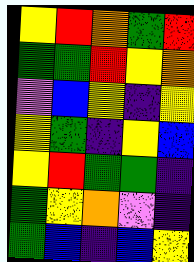[["yellow", "red", "orange", "green", "red"], ["green", "green", "red", "yellow", "orange"], ["violet", "blue", "yellow", "indigo", "yellow"], ["yellow", "green", "indigo", "yellow", "blue"], ["yellow", "red", "green", "green", "indigo"], ["green", "yellow", "orange", "violet", "indigo"], ["green", "blue", "indigo", "blue", "yellow"]]